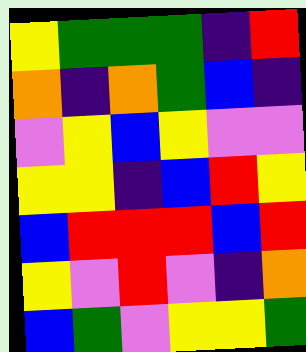[["yellow", "green", "green", "green", "indigo", "red"], ["orange", "indigo", "orange", "green", "blue", "indigo"], ["violet", "yellow", "blue", "yellow", "violet", "violet"], ["yellow", "yellow", "indigo", "blue", "red", "yellow"], ["blue", "red", "red", "red", "blue", "red"], ["yellow", "violet", "red", "violet", "indigo", "orange"], ["blue", "green", "violet", "yellow", "yellow", "green"]]